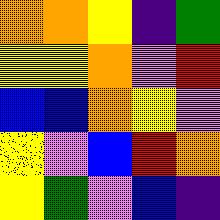[["orange", "orange", "yellow", "indigo", "green"], ["yellow", "yellow", "orange", "violet", "red"], ["blue", "blue", "orange", "yellow", "violet"], ["yellow", "violet", "blue", "red", "orange"], ["yellow", "green", "violet", "blue", "indigo"]]